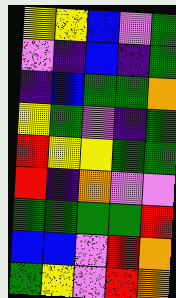[["yellow", "yellow", "blue", "violet", "green"], ["violet", "indigo", "blue", "indigo", "green"], ["indigo", "blue", "green", "green", "orange"], ["yellow", "green", "violet", "indigo", "green"], ["red", "yellow", "yellow", "green", "green"], ["red", "indigo", "orange", "violet", "violet"], ["green", "green", "green", "green", "red"], ["blue", "blue", "violet", "red", "orange"], ["green", "yellow", "violet", "red", "orange"]]